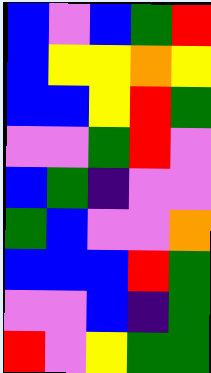[["blue", "violet", "blue", "green", "red"], ["blue", "yellow", "yellow", "orange", "yellow"], ["blue", "blue", "yellow", "red", "green"], ["violet", "violet", "green", "red", "violet"], ["blue", "green", "indigo", "violet", "violet"], ["green", "blue", "violet", "violet", "orange"], ["blue", "blue", "blue", "red", "green"], ["violet", "violet", "blue", "indigo", "green"], ["red", "violet", "yellow", "green", "green"]]